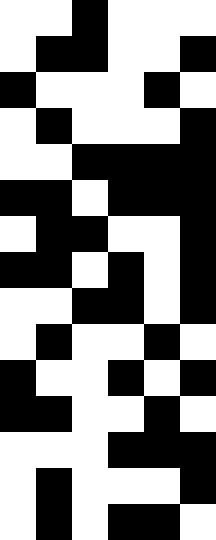[["white", "white", "black", "white", "white", "white"], ["white", "black", "black", "white", "white", "black"], ["black", "white", "white", "white", "black", "white"], ["white", "black", "white", "white", "white", "black"], ["white", "white", "black", "black", "black", "black"], ["black", "black", "white", "black", "black", "black"], ["white", "black", "black", "white", "white", "black"], ["black", "black", "white", "black", "white", "black"], ["white", "white", "black", "black", "white", "black"], ["white", "black", "white", "white", "black", "white"], ["black", "white", "white", "black", "white", "black"], ["black", "black", "white", "white", "black", "white"], ["white", "white", "white", "black", "black", "black"], ["white", "black", "white", "white", "white", "black"], ["white", "black", "white", "black", "black", "white"]]